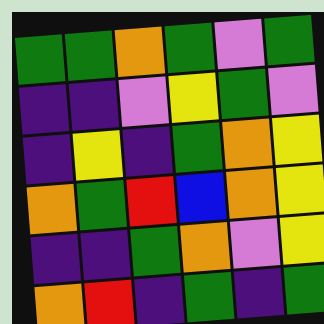[["green", "green", "orange", "green", "violet", "green"], ["indigo", "indigo", "violet", "yellow", "green", "violet"], ["indigo", "yellow", "indigo", "green", "orange", "yellow"], ["orange", "green", "red", "blue", "orange", "yellow"], ["indigo", "indigo", "green", "orange", "violet", "yellow"], ["orange", "red", "indigo", "green", "indigo", "green"]]